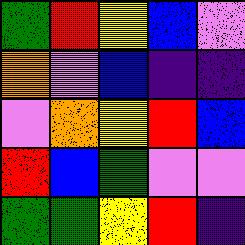[["green", "red", "yellow", "blue", "violet"], ["orange", "violet", "blue", "indigo", "indigo"], ["violet", "orange", "yellow", "red", "blue"], ["red", "blue", "green", "violet", "violet"], ["green", "green", "yellow", "red", "indigo"]]